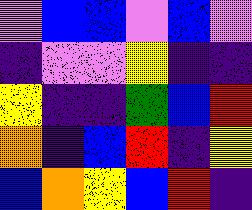[["violet", "blue", "blue", "violet", "blue", "violet"], ["indigo", "violet", "violet", "yellow", "indigo", "indigo"], ["yellow", "indigo", "indigo", "green", "blue", "red"], ["orange", "indigo", "blue", "red", "indigo", "yellow"], ["blue", "orange", "yellow", "blue", "red", "indigo"]]